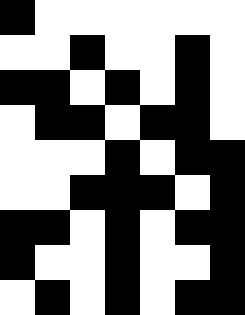[["black", "white", "white", "white", "white", "white", "white"], ["white", "white", "black", "white", "white", "black", "white"], ["black", "black", "white", "black", "white", "black", "white"], ["white", "black", "black", "white", "black", "black", "white"], ["white", "white", "white", "black", "white", "black", "black"], ["white", "white", "black", "black", "black", "white", "black"], ["black", "black", "white", "black", "white", "black", "black"], ["black", "white", "white", "black", "white", "white", "black"], ["white", "black", "white", "black", "white", "black", "black"]]